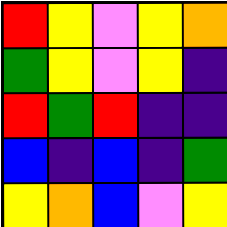[["red", "yellow", "violet", "yellow", "orange"], ["green", "yellow", "violet", "yellow", "indigo"], ["red", "green", "red", "indigo", "indigo"], ["blue", "indigo", "blue", "indigo", "green"], ["yellow", "orange", "blue", "violet", "yellow"]]